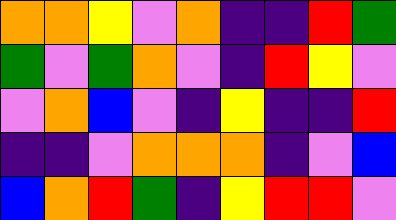[["orange", "orange", "yellow", "violet", "orange", "indigo", "indigo", "red", "green"], ["green", "violet", "green", "orange", "violet", "indigo", "red", "yellow", "violet"], ["violet", "orange", "blue", "violet", "indigo", "yellow", "indigo", "indigo", "red"], ["indigo", "indigo", "violet", "orange", "orange", "orange", "indigo", "violet", "blue"], ["blue", "orange", "red", "green", "indigo", "yellow", "red", "red", "violet"]]